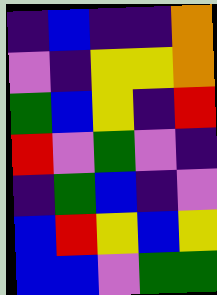[["indigo", "blue", "indigo", "indigo", "orange"], ["violet", "indigo", "yellow", "yellow", "orange"], ["green", "blue", "yellow", "indigo", "red"], ["red", "violet", "green", "violet", "indigo"], ["indigo", "green", "blue", "indigo", "violet"], ["blue", "red", "yellow", "blue", "yellow"], ["blue", "blue", "violet", "green", "green"]]